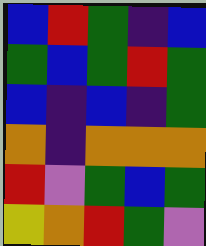[["blue", "red", "green", "indigo", "blue"], ["green", "blue", "green", "red", "green"], ["blue", "indigo", "blue", "indigo", "green"], ["orange", "indigo", "orange", "orange", "orange"], ["red", "violet", "green", "blue", "green"], ["yellow", "orange", "red", "green", "violet"]]